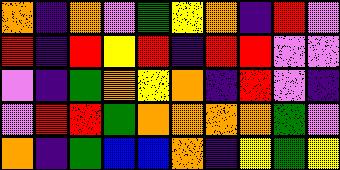[["orange", "indigo", "orange", "violet", "green", "yellow", "orange", "indigo", "red", "violet"], ["red", "indigo", "red", "yellow", "red", "indigo", "red", "red", "violet", "violet"], ["violet", "indigo", "green", "orange", "yellow", "orange", "indigo", "red", "violet", "indigo"], ["violet", "red", "red", "green", "orange", "orange", "orange", "orange", "green", "violet"], ["orange", "indigo", "green", "blue", "blue", "orange", "indigo", "yellow", "green", "yellow"]]